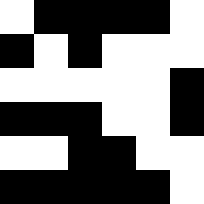[["white", "black", "black", "black", "black", "white"], ["black", "white", "black", "white", "white", "white"], ["white", "white", "white", "white", "white", "black"], ["black", "black", "black", "white", "white", "black"], ["white", "white", "black", "black", "white", "white"], ["black", "black", "black", "black", "black", "white"]]